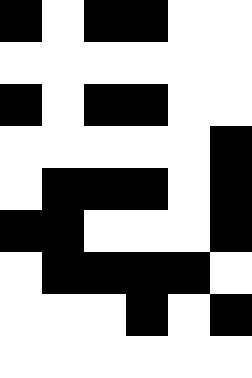[["black", "white", "black", "black", "white", "white"], ["white", "white", "white", "white", "white", "white"], ["black", "white", "black", "black", "white", "white"], ["white", "white", "white", "white", "white", "black"], ["white", "black", "black", "black", "white", "black"], ["black", "black", "white", "white", "white", "black"], ["white", "black", "black", "black", "black", "white"], ["white", "white", "white", "black", "white", "black"], ["white", "white", "white", "white", "white", "white"]]